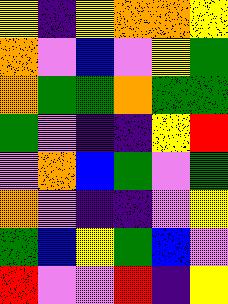[["yellow", "indigo", "yellow", "orange", "orange", "yellow"], ["orange", "violet", "blue", "violet", "yellow", "green"], ["orange", "green", "green", "orange", "green", "green"], ["green", "violet", "indigo", "indigo", "yellow", "red"], ["violet", "orange", "blue", "green", "violet", "green"], ["orange", "violet", "indigo", "indigo", "violet", "yellow"], ["green", "blue", "yellow", "green", "blue", "violet"], ["red", "violet", "violet", "red", "indigo", "yellow"]]